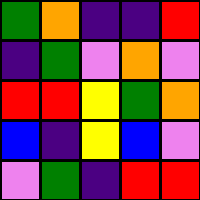[["green", "orange", "indigo", "indigo", "red"], ["indigo", "green", "violet", "orange", "violet"], ["red", "red", "yellow", "green", "orange"], ["blue", "indigo", "yellow", "blue", "violet"], ["violet", "green", "indigo", "red", "red"]]